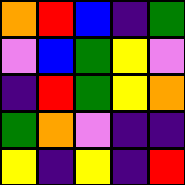[["orange", "red", "blue", "indigo", "green"], ["violet", "blue", "green", "yellow", "violet"], ["indigo", "red", "green", "yellow", "orange"], ["green", "orange", "violet", "indigo", "indigo"], ["yellow", "indigo", "yellow", "indigo", "red"]]